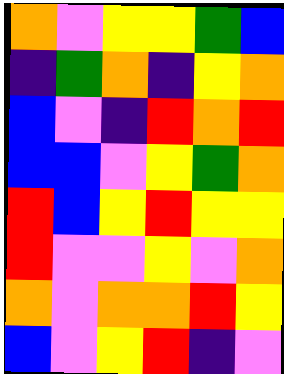[["orange", "violet", "yellow", "yellow", "green", "blue"], ["indigo", "green", "orange", "indigo", "yellow", "orange"], ["blue", "violet", "indigo", "red", "orange", "red"], ["blue", "blue", "violet", "yellow", "green", "orange"], ["red", "blue", "yellow", "red", "yellow", "yellow"], ["red", "violet", "violet", "yellow", "violet", "orange"], ["orange", "violet", "orange", "orange", "red", "yellow"], ["blue", "violet", "yellow", "red", "indigo", "violet"]]